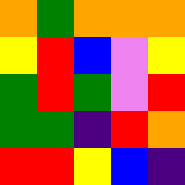[["orange", "green", "orange", "orange", "orange"], ["yellow", "red", "blue", "violet", "yellow"], ["green", "red", "green", "violet", "red"], ["green", "green", "indigo", "red", "orange"], ["red", "red", "yellow", "blue", "indigo"]]